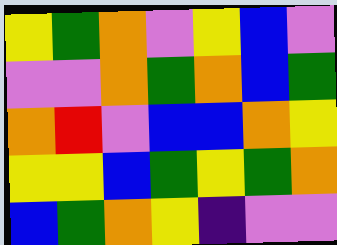[["yellow", "green", "orange", "violet", "yellow", "blue", "violet"], ["violet", "violet", "orange", "green", "orange", "blue", "green"], ["orange", "red", "violet", "blue", "blue", "orange", "yellow"], ["yellow", "yellow", "blue", "green", "yellow", "green", "orange"], ["blue", "green", "orange", "yellow", "indigo", "violet", "violet"]]